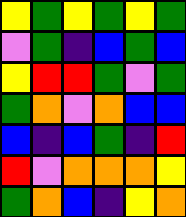[["yellow", "green", "yellow", "green", "yellow", "green"], ["violet", "green", "indigo", "blue", "green", "blue"], ["yellow", "red", "red", "green", "violet", "green"], ["green", "orange", "violet", "orange", "blue", "blue"], ["blue", "indigo", "blue", "green", "indigo", "red"], ["red", "violet", "orange", "orange", "orange", "yellow"], ["green", "orange", "blue", "indigo", "yellow", "orange"]]